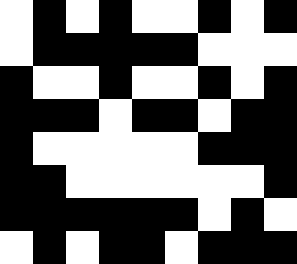[["white", "black", "white", "black", "white", "white", "black", "white", "black"], ["white", "black", "black", "black", "black", "black", "white", "white", "white"], ["black", "white", "white", "black", "white", "white", "black", "white", "black"], ["black", "black", "black", "white", "black", "black", "white", "black", "black"], ["black", "white", "white", "white", "white", "white", "black", "black", "black"], ["black", "black", "white", "white", "white", "white", "white", "white", "black"], ["black", "black", "black", "black", "black", "black", "white", "black", "white"], ["white", "black", "white", "black", "black", "white", "black", "black", "black"]]